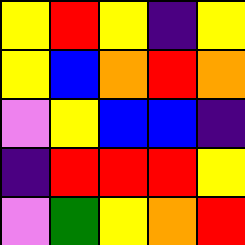[["yellow", "red", "yellow", "indigo", "yellow"], ["yellow", "blue", "orange", "red", "orange"], ["violet", "yellow", "blue", "blue", "indigo"], ["indigo", "red", "red", "red", "yellow"], ["violet", "green", "yellow", "orange", "red"]]